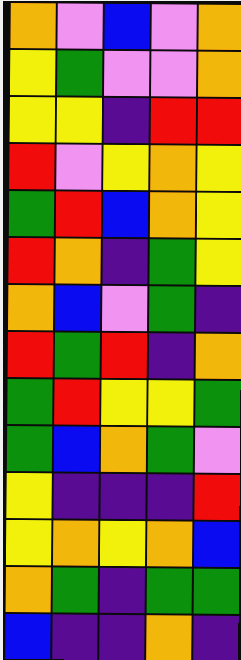[["orange", "violet", "blue", "violet", "orange"], ["yellow", "green", "violet", "violet", "orange"], ["yellow", "yellow", "indigo", "red", "red"], ["red", "violet", "yellow", "orange", "yellow"], ["green", "red", "blue", "orange", "yellow"], ["red", "orange", "indigo", "green", "yellow"], ["orange", "blue", "violet", "green", "indigo"], ["red", "green", "red", "indigo", "orange"], ["green", "red", "yellow", "yellow", "green"], ["green", "blue", "orange", "green", "violet"], ["yellow", "indigo", "indigo", "indigo", "red"], ["yellow", "orange", "yellow", "orange", "blue"], ["orange", "green", "indigo", "green", "green"], ["blue", "indigo", "indigo", "orange", "indigo"]]